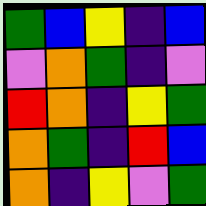[["green", "blue", "yellow", "indigo", "blue"], ["violet", "orange", "green", "indigo", "violet"], ["red", "orange", "indigo", "yellow", "green"], ["orange", "green", "indigo", "red", "blue"], ["orange", "indigo", "yellow", "violet", "green"]]